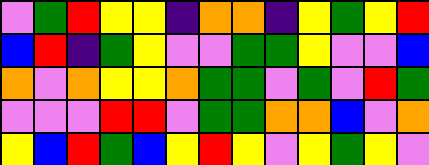[["violet", "green", "red", "yellow", "yellow", "indigo", "orange", "orange", "indigo", "yellow", "green", "yellow", "red"], ["blue", "red", "indigo", "green", "yellow", "violet", "violet", "green", "green", "yellow", "violet", "violet", "blue"], ["orange", "violet", "orange", "yellow", "yellow", "orange", "green", "green", "violet", "green", "violet", "red", "green"], ["violet", "violet", "violet", "red", "red", "violet", "green", "green", "orange", "orange", "blue", "violet", "orange"], ["yellow", "blue", "red", "green", "blue", "yellow", "red", "yellow", "violet", "yellow", "green", "yellow", "violet"]]